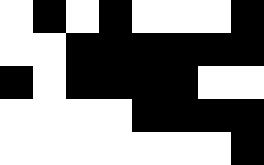[["white", "black", "white", "black", "white", "white", "white", "black"], ["white", "white", "black", "black", "black", "black", "black", "black"], ["black", "white", "black", "black", "black", "black", "white", "white"], ["white", "white", "white", "white", "black", "black", "black", "black"], ["white", "white", "white", "white", "white", "white", "white", "black"]]